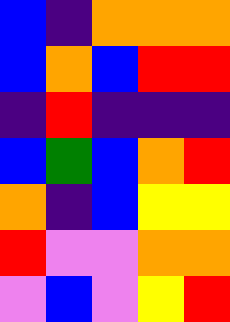[["blue", "indigo", "orange", "orange", "orange"], ["blue", "orange", "blue", "red", "red"], ["indigo", "red", "indigo", "indigo", "indigo"], ["blue", "green", "blue", "orange", "red"], ["orange", "indigo", "blue", "yellow", "yellow"], ["red", "violet", "violet", "orange", "orange"], ["violet", "blue", "violet", "yellow", "red"]]